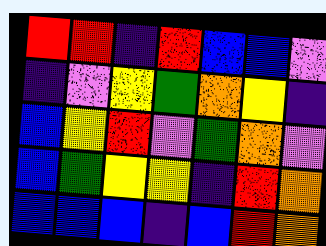[["red", "red", "indigo", "red", "blue", "blue", "violet"], ["indigo", "violet", "yellow", "green", "orange", "yellow", "indigo"], ["blue", "yellow", "red", "violet", "green", "orange", "violet"], ["blue", "green", "yellow", "yellow", "indigo", "red", "orange"], ["blue", "blue", "blue", "indigo", "blue", "red", "orange"]]